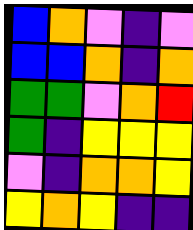[["blue", "orange", "violet", "indigo", "violet"], ["blue", "blue", "orange", "indigo", "orange"], ["green", "green", "violet", "orange", "red"], ["green", "indigo", "yellow", "yellow", "yellow"], ["violet", "indigo", "orange", "orange", "yellow"], ["yellow", "orange", "yellow", "indigo", "indigo"]]